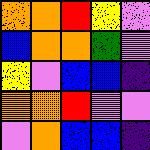[["orange", "orange", "red", "yellow", "violet"], ["blue", "orange", "orange", "green", "violet"], ["yellow", "violet", "blue", "blue", "indigo"], ["orange", "orange", "red", "violet", "violet"], ["violet", "orange", "blue", "blue", "indigo"]]